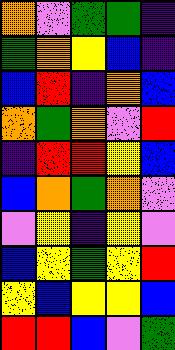[["orange", "violet", "green", "green", "indigo"], ["green", "orange", "yellow", "blue", "indigo"], ["blue", "red", "indigo", "orange", "blue"], ["orange", "green", "orange", "violet", "red"], ["indigo", "red", "red", "yellow", "blue"], ["blue", "orange", "green", "orange", "violet"], ["violet", "yellow", "indigo", "yellow", "violet"], ["blue", "yellow", "green", "yellow", "red"], ["yellow", "blue", "yellow", "yellow", "blue"], ["red", "red", "blue", "violet", "green"]]